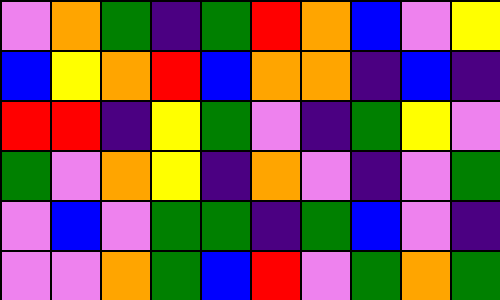[["violet", "orange", "green", "indigo", "green", "red", "orange", "blue", "violet", "yellow"], ["blue", "yellow", "orange", "red", "blue", "orange", "orange", "indigo", "blue", "indigo"], ["red", "red", "indigo", "yellow", "green", "violet", "indigo", "green", "yellow", "violet"], ["green", "violet", "orange", "yellow", "indigo", "orange", "violet", "indigo", "violet", "green"], ["violet", "blue", "violet", "green", "green", "indigo", "green", "blue", "violet", "indigo"], ["violet", "violet", "orange", "green", "blue", "red", "violet", "green", "orange", "green"]]